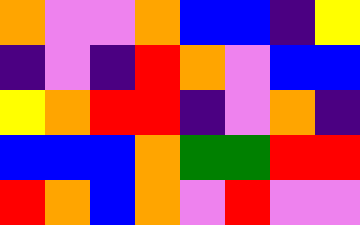[["orange", "violet", "violet", "orange", "blue", "blue", "indigo", "yellow"], ["indigo", "violet", "indigo", "red", "orange", "violet", "blue", "blue"], ["yellow", "orange", "red", "red", "indigo", "violet", "orange", "indigo"], ["blue", "blue", "blue", "orange", "green", "green", "red", "red"], ["red", "orange", "blue", "orange", "violet", "red", "violet", "violet"]]